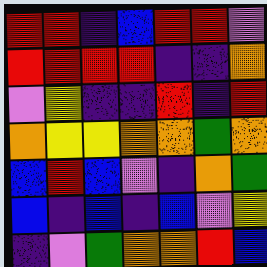[["red", "red", "indigo", "blue", "red", "red", "violet"], ["red", "red", "red", "red", "indigo", "indigo", "orange"], ["violet", "yellow", "indigo", "indigo", "red", "indigo", "red"], ["orange", "yellow", "yellow", "orange", "orange", "green", "orange"], ["blue", "red", "blue", "violet", "indigo", "orange", "green"], ["blue", "indigo", "blue", "indigo", "blue", "violet", "yellow"], ["indigo", "violet", "green", "orange", "orange", "red", "blue"]]